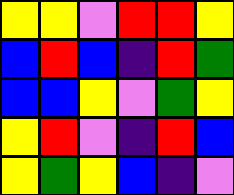[["yellow", "yellow", "violet", "red", "red", "yellow"], ["blue", "red", "blue", "indigo", "red", "green"], ["blue", "blue", "yellow", "violet", "green", "yellow"], ["yellow", "red", "violet", "indigo", "red", "blue"], ["yellow", "green", "yellow", "blue", "indigo", "violet"]]